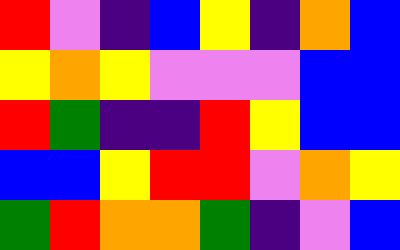[["red", "violet", "indigo", "blue", "yellow", "indigo", "orange", "blue"], ["yellow", "orange", "yellow", "violet", "violet", "violet", "blue", "blue"], ["red", "green", "indigo", "indigo", "red", "yellow", "blue", "blue"], ["blue", "blue", "yellow", "red", "red", "violet", "orange", "yellow"], ["green", "red", "orange", "orange", "green", "indigo", "violet", "blue"]]